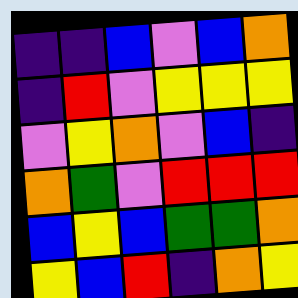[["indigo", "indigo", "blue", "violet", "blue", "orange"], ["indigo", "red", "violet", "yellow", "yellow", "yellow"], ["violet", "yellow", "orange", "violet", "blue", "indigo"], ["orange", "green", "violet", "red", "red", "red"], ["blue", "yellow", "blue", "green", "green", "orange"], ["yellow", "blue", "red", "indigo", "orange", "yellow"]]